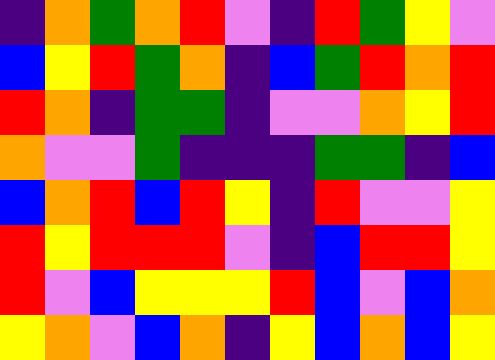[["indigo", "orange", "green", "orange", "red", "violet", "indigo", "red", "green", "yellow", "violet"], ["blue", "yellow", "red", "green", "orange", "indigo", "blue", "green", "red", "orange", "red"], ["red", "orange", "indigo", "green", "green", "indigo", "violet", "violet", "orange", "yellow", "red"], ["orange", "violet", "violet", "green", "indigo", "indigo", "indigo", "green", "green", "indigo", "blue"], ["blue", "orange", "red", "blue", "red", "yellow", "indigo", "red", "violet", "violet", "yellow"], ["red", "yellow", "red", "red", "red", "violet", "indigo", "blue", "red", "red", "yellow"], ["red", "violet", "blue", "yellow", "yellow", "yellow", "red", "blue", "violet", "blue", "orange"], ["yellow", "orange", "violet", "blue", "orange", "indigo", "yellow", "blue", "orange", "blue", "yellow"]]